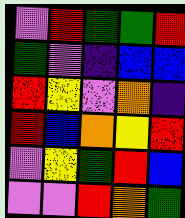[["violet", "red", "green", "green", "red"], ["green", "violet", "indigo", "blue", "blue"], ["red", "yellow", "violet", "orange", "indigo"], ["red", "blue", "orange", "yellow", "red"], ["violet", "yellow", "green", "red", "blue"], ["violet", "violet", "red", "orange", "green"]]